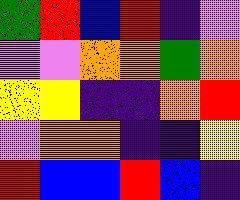[["green", "red", "blue", "red", "indigo", "violet"], ["violet", "violet", "orange", "orange", "green", "orange"], ["yellow", "yellow", "indigo", "indigo", "orange", "red"], ["violet", "orange", "orange", "indigo", "indigo", "yellow"], ["red", "blue", "blue", "red", "blue", "indigo"]]